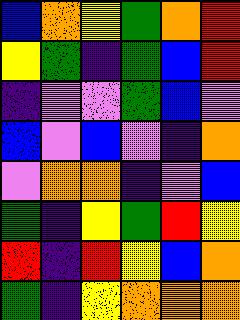[["blue", "orange", "yellow", "green", "orange", "red"], ["yellow", "green", "indigo", "green", "blue", "red"], ["indigo", "violet", "violet", "green", "blue", "violet"], ["blue", "violet", "blue", "violet", "indigo", "orange"], ["violet", "orange", "orange", "indigo", "violet", "blue"], ["green", "indigo", "yellow", "green", "red", "yellow"], ["red", "indigo", "red", "yellow", "blue", "orange"], ["green", "indigo", "yellow", "orange", "orange", "orange"]]